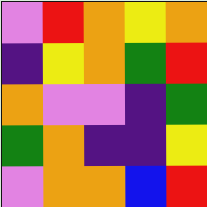[["violet", "red", "orange", "yellow", "orange"], ["indigo", "yellow", "orange", "green", "red"], ["orange", "violet", "violet", "indigo", "green"], ["green", "orange", "indigo", "indigo", "yellow"], ["violet", "orange", "orange", "blue", "red"]]